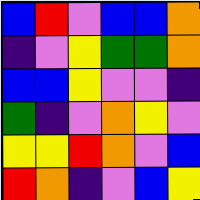[["blue", "red", "violet", "blue", "blue", "orange"], ["indigo", "violet", "yellow", "green", "green", "orange"], ["blue", "blue", "yellow", "violet", "violet", "indigo"], ["green", "indigo", "violet", "orange", "yellow", "violet"], ["yellow", "yellow", "red", "orange", "violet", "blue"], ["red", "orange", "indigo", "violet", "blue", "yellow"]]